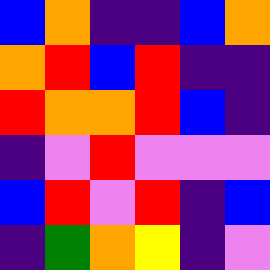[["blue", "orange", "indigo", "indigo", "blue", "orange"], ["orange", "red", "blue", "red", "indigo", "indigo"], ["red", "orange", "orange", "red", "blue", "indigo"], ["indigo", "violet", "red", "violet", "violet", "violet"], ["blue", "red", "violet", "red", "indigo", "blue"], ["indigo", "green", "orange", "yellow", "indigo", "violet"]]